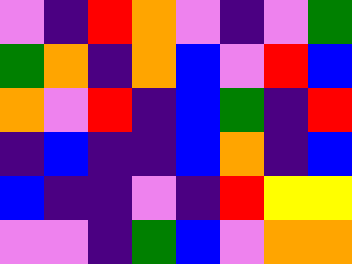[["violet", "indigo", "red", "orange", "violet", "indigo", "violet", "green"], ["green", "orange", "indigo", "orange", "blue", "violet", "red", "blue"], ["orange", "violet", "red", "indigo", "blue", "green", "indigo", "red"], ["indigo", "blue", "indigo", "indigo", "blue", "orange", "indigo", "blue"], ["blue", "indigo", "indigo", "violet", "indigo", "red", "yellow", "yellow"], ["violet", "violet", "indigo", "green", "blue", "violet", "orange", "orange"]]